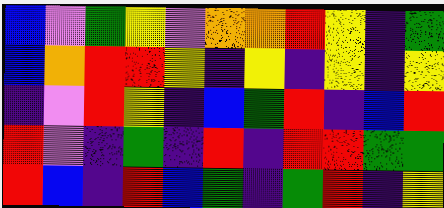[["blue", "violet", "green", "yellow", "violet", "orange", "orange", "red", "yellow", "indigo", "green"], ["blue", "orange", "red", "red", "yellow", "indigo", "yellow", "indigo", "yellow", "indigo", "yellow"], ["indigo", "violet", "red", "yellow", "indigo", "blue", "green", "red", "indigo", "blue", "red"], ["red", "violet", "indigo", "green", "indigo", "red", "indigo", "red", "red", "green", "green"], ["red", "blue", "indigo", "red", "blue", "green", "indigo", "green", "red", "indigo", "yellow"]]